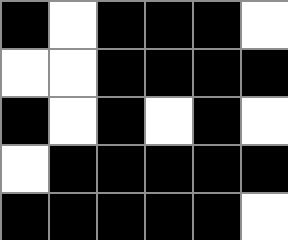[["black", "white", "black", "black", "black", "white"], ["white", "white", "black", "black", "black", "black"], ["black", "white", "black", "white", "black", "white"], ["white", "black", "black", "black", "black", "black"], ["black", "black", "black", "black", "black", "white"]]